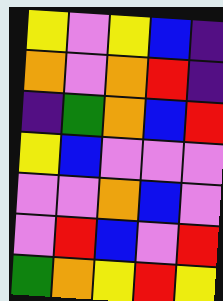[["yellow", "violet", "yellow", "blue", "indigo"], ["orange", "violet", "orange", "red", "indigo"], ["indigo", "green", "orange", "blue", "red"], ["yellow", "blue", "violet", "violet", "violet"], ["violet", "violet", "orange", "blue", "violet"], ["violet", "red", "blue", "violet", "red"], ["green", "orange", "yellow", "red", "yellow"]]